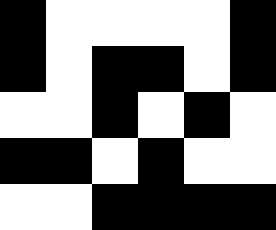[["black", "white", "white", "white", "white", "black"], ["black", "white", "black", "black", "white", "black"], ["white", "white", "black", "white", "black", "white"], ["black", "black", "white", "black", "white", "white"], ["white", "white", "black", "black", "black", "black"]]